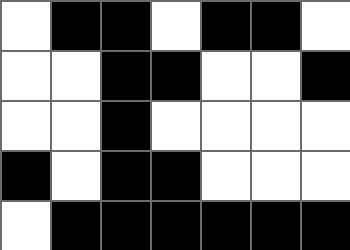[["white", "black", "black", "white", "black", "black", "white"], ["white", "white", "black", "black", "white", "white", "black"], ["white", "white", "black", "white", "white", "white", "white"], ["black", "white", "black", "black", "white", "white", "white"], ["white", "black", "black", "black", "black", "black", "black"]]